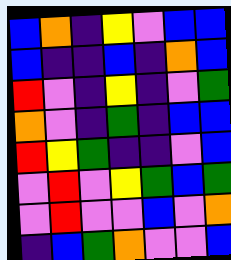[["blue", "orange", "indigo", "yellow", "violet", "blue", "blue"], ["blue", "indigo", "indigo", "blue", "indigo", "orange", "blue"], ["red", "violet", "indigo", "yellow", "indigo", "violet", "green"], ["orange", "violet", "indigo", "green", "indigo", "blue", "blue"], ["red", "yellow", "green", "indigo", "indigo", "violet", "blue"], ["violet", "red", "violet", "yellow", "green", "blue", "green"], ["violet", "red", "violet", "violet", "blue", "violet", "orange"], ["indigo", "blue", "green", "orange", "violet", "violet", "blue"]]